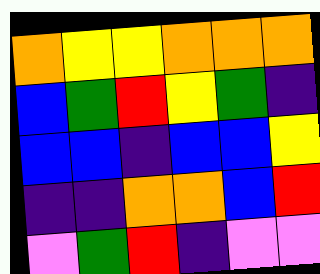[["orange", "yellow", "yellow", "orange", "orange", "orange"], ["blue", "green", "red", "yellow", "green", "indigo"], ["blue", "blue", "indigo", "blue", "blue", "yellow"], ["indigo", "indigo", "orange", "orange", "blue", "red"], ["violet", "green", "red", "indigo", "violet", "violet"]]